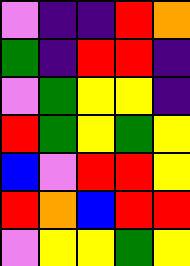[["violet", "indigo", "indigo", "red", "orange"], ["green", "indigo", "red", "red", "indigo"], ["violet", "green", "yellow", "yellow", "indigo"], ["red", "green", "yellow", "green", "yellow"], ["blue", "violet", "red", "red", "yellow"], ["red", "orange", "blue", "red", "red"], ["violet", "yellow", "yellow", "green", "yellow"]]